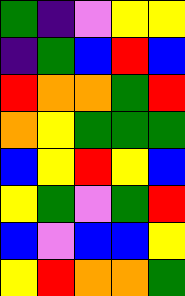[["green", "indigo", "violet", "yellow", "yellow"], ["indigo", "green", "blue", "red", "blue"], ["red", "orange", "orange", "green", "red"], ["orange", "yellow", "green", "green", "green"], ["blue", "yellow", "red", "yellow", "blue"], ["yellow", "green", "violet", "green", "red"], ["blue", "violet", "blue", "blue", "yellow"], ["yellow", "red", "orange", "orange", "green"]]